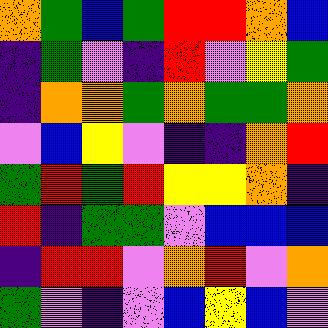[["orange", "green", "blue", "green", "red", "red", "orange", "blue"], ["indigo", "green", "violet", "indigo", "red", "violet", "yellow", "green"], ["indigo", "orange", "orange", "green", "orange", "green", "green", "orange"], ["violet", "blue", "yellow", "violet", "indigo", "indigo", "orange", "red"], ["green", "red", "green", "red", "yellow", "yellow", "orange", "indigo"], ["red", "indigo", "green", "green", "violet", "blue", "blue", "blue"], ["indigo", "red", "red", "violet", "orange", "red", "violet", "orange"], ["green", "violet", "indigo", "violet", "blue", "yellow", "blue", "violet"]]